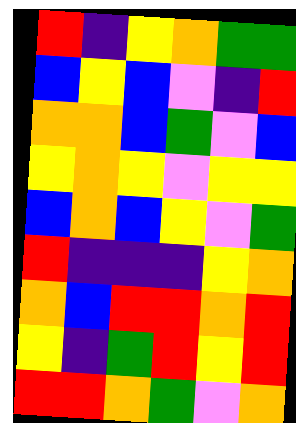[["red", "indigo", "yellow", "orange", "green", "green"], ["blue", "yellow", "blue", "violet", "indigo", "red"], ["orange", "orange", "blue", "green", "violet", "blue"], ["yellow", "orange", "yellow", "violet", "yellow", "yellow"], ["blue", "orange", "blue", "yellow", "violet", "green"], ["red", "indigo", "indigo", "indigo", "yellow", "orange"], ["orange", "blue", "red", "red", "orange", "red"], ["yellow", "indigo", "green", "red", "yellow", "red"], ["red", "red", "orange", "green", "violet", "orange"]]